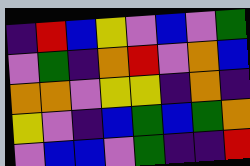[["indigo", "red", "blue", "yellow", "violet", "blue", "violet", "green"], ["violet", "green", "indigo", "orange", "red", "violet", "orange", "blue"], ["orange", "orange", "violet", "yellow", "yellow", "indigo", "orange", "indigo"], ["yellow", "violet", "indigo", "blue", "green", "blue", "green", "orange"], ["violet", "blue", "blue", "violet", "green", "indigo", "indigo", "red"]]